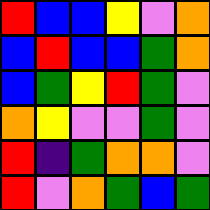[["red", "blue", "blue", "yellow", "violet", "orange"], ["blue", "red", "blue", "blue", "green", "orange"], ["blue", "green", "yellow", "red", "green", "violet"], ["orange", "yellow", "violet", "violet", "green", "violet"], ["red", "indigo", "green", "orange", "orange", "violet"], ["red", "violet", "orange", "green", "blue", "green"]]